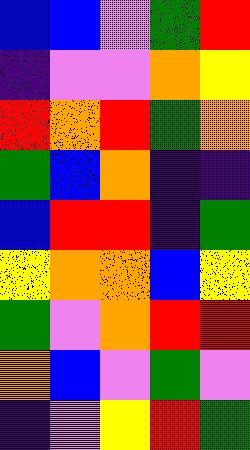[["blue", "blue", "violet", "green", "red"], ["indigo", "violet", "violet", "orange", "yellow"], ["red", "orange", "red", "green", "orange"], ["green", "blue", "orange", "indigo", "indigo"], ["blue", "red", "red", "indigo", "green"], ["yellow", "orange", "orange", "blue", "yellow"], ["green", "violet", "orange", "red", "red"], ["orange", "blue", "violet", "green", "violet"], ["indigo", "violet", "yellow", "red", "green"]]